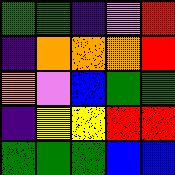[["green", "green", "indigo", "violet", "red"], ["indigo", "orange", "orange", "orange", "red"], ["orange", "violet", "blue", "green", "green"], ["indigo", "yellow", "yellow", "red", "red"], ["green", "green", "green", "blue", "blue"]]